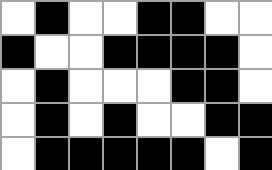[["white", "black", "white", "white", "black", "black", "white", "white"], ["black", "white", "white", "black", "black", "black", "black", "white"], ["white", "black", "white", "white", "white", "black", "black", "white"], ["white", "black", "white", "black", "white", "white", "black", "black"], ["white", "black", "black", "black", "black", "black", "white", "black"]]